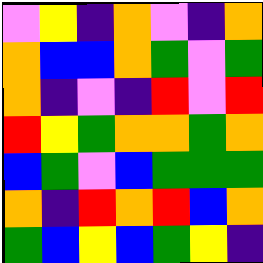[["violet", "yellow", "indigo", "orange", "violet", "indigo", "orange"], ["orange", "blue", "blue", "orange", "green", "violet", "green"], ["orange", "indigo", "violet", "indigo", "red", "violet", "red"], ["red", "yellow", "green", "orange", "orange", "green", "orange"], ["blue", "green", "violet", "blue", "green", "green", "green"], ["orange", "indigo", "red", "orange", "red", "blue", "orange"], ["green", "blue", "yellow", "blue", "green", "yellow", "indigo"]]